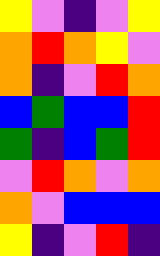[["yellow", "violet", "indigo", "violet", "yellow"], ["orange", "red", "orange", "yellow", "violet"], ["orange", "indigo", "violet", "red", "orange"], ["blue", "green", "blue", "blue", "red"], ["green", "indigo", "blue", "green", "red"], ["violet", "red", "orange", "violet", "orange"], ["orange", "violet", "blue", "blue", "blue"], ["yellow", "indigo", "violet", "red", "indigo"]]